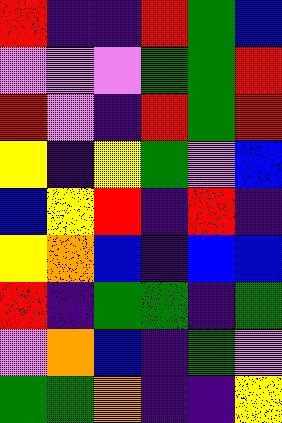[["red", "indigo", "indigo", "red", "green", "blue"], ["violet", "violet", "violet", "green", "green", "red"], ["red", "violet", "indigo", "red", "green", "red"], ["yellow", "indigo", "yellow", "green", "violet", "blue"], ["blue", "yellow", "red", "indigo", "red", "indigo"], ["yellow", "orange", "blue", "indigo", "blue", "blue"], ["red", "indigo", "green", "green", "indigo", "green"], ["violet", "orange", "blue", "indigo", "green", "violet"], ["green", "green", "orange", "indigo", "indigo", "yellow"]]